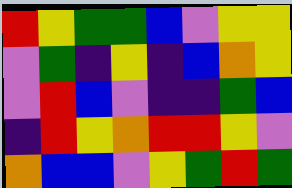[["red", "yellow", "green", "green", "blue", "violet", "yellow", "yellow"], ["violet", "green", "indigo", "yellow", "indigo", "blue", "orange", "yellow"], ["violet", "red", "blue", "violet", "indigo", "indigo", "green", "blue"], ["indigo", "red", "yellow", "orange", "red", "red", "yellow", "violet"], ["orange", "blue", "blue", "violet", "yellow", "green", "red", "green"]]